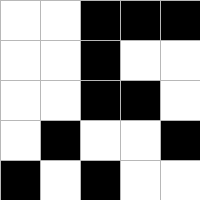[["white", "white", "black", "black", "black"], ["white", "white", "black", "white", "white"], ["white", "white", "black", "black", "white"], ["white", "black", "white", "white", "black"], ["black", "white", "black", "white", "white"]]